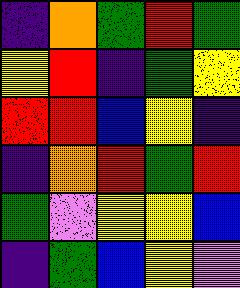[["indigo", "orange", "green", "red", "green"], ["yellow", "red", "indigo", "green", "yellow"], ["red", "red", "blue", "yellow", "indigo"], ["indigo", "orange", "red", "green", "red"], ["green", "violet", "yellow", "yellow", "blue"], ["indigo", "green", "blue", "yellow", "violet"]]